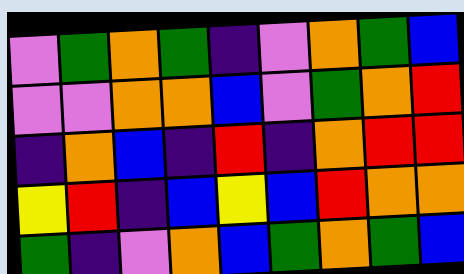[["violet", "green", "orange", "green", "indigo", "violet", "orange", "green", "blue"], ["violet", "violet", "orange", "orange", "blue", "violet", "green", "orange", "red"], ["indigo", "orange", "blue", "indigo", "red", "indigo", "orange", "red", "red"], ["yellow", "red", "indigo", "blue", "yellow", "blue", "red", "orange", "orange"], ["green", "indigo", "violet", "orange", "blue", "green", "orange", "green", "blue"]]